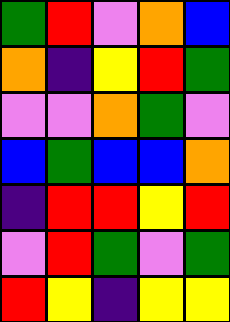[["green", "red", "violet", "orange", "blue"], ["orange", "indigo", "yellow", "red", "green"], ["violet", "violet", "orange", "green", "violet"], ["blue", "green", "blue", "blue", "orange"], ["indigo", "red", "red", "yellow", "red"], ["violet", "red", "green", "violet", "green"], ["red", "yellow", "indigo", "yellow", "yellow"]]